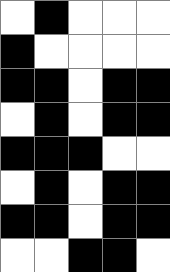[["white", "black", "white", "white", "white"], ["black", "white", "white", "white", "white"], ["black", "black", "white", "black", "black"], ["white", "black", "white", "black", "black"], ["black", "black", "black", "white", "white"], ["white", "black", "white", "black", "black"], ["black", "black", "white", "black", "black"], ["white", "white", "black", "black", "white"]]